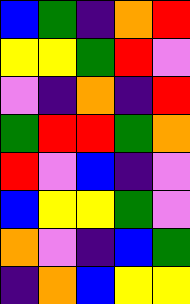[["blue", "green", "indigo", "orange", "red"], ["yellow", "yellow", "green", "red", "violet"], ["violet", "indigo", "orange", "indigo", "red"], ["green", "red", "red", "green", "orange"], ["red", "violet", "blue", "indigo", "violet"], ["blue", "yellow", "yellow", "green", "violet"], ["orange", "violet", "indigo", "blue", "green"], ["indigo", "orange", "blue", "yellow", "yellow"]]